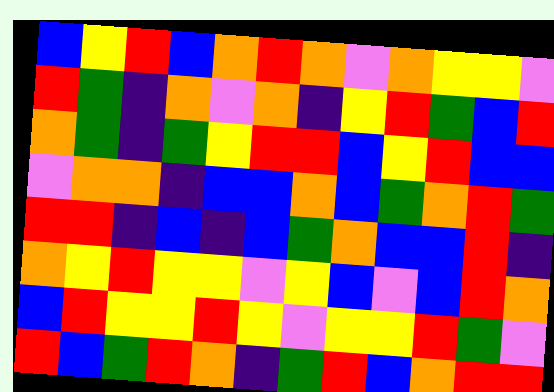[["blue", "yellow", "red", "blue", "orange", "red", "orange", "violet", "orange", "yellow", "yellow", "violet"], ["red", "green", "indigo", "orange", "violet", "orange", "indigo", "yellow", "red", "green", "blue", "red"], ["orange", "green", "indigo", "green", "yellow", "red", "red", "blue", "yellow", "red", "blue", "blue"], ["violet", "orange", "orange", "indigo", "blue", "blue", "orange", "blue", "green", "orange", "red", "green"], ["red", "red", "indigo", "blue", "indigo", "blue", "green", "orange", "blue", "blue", "red", "indigo"], ["orange", "yellow", "red", "yellow", "yellow", "violet", "yellow", "blue", "violet", "blue", "red", "orange"], ["blue", "red", "yellow", "yellow", "red", "yellow", "violet", "yellow", "yellow", "red", "green", "violet"], ["red", "blue", "green", "red", "orange", "indigo", "green", "red", "blue", "orange", "red", "red"]]